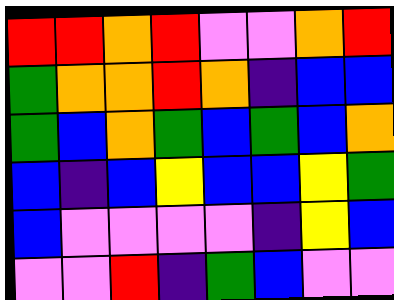[["red", "red", "orange", "red", "violet", "violet", "orange", "red"], ["green", "orange", "orange", "red", "orange", "indigo", "blue", "blue"], ["green", "blue", "orange", "green", "blue", "green", "blue", "orange"], ["blue", "indigo", "blue", "yellow", "blue", "blue", "yellow", "green"], ["blue", "violet", "violet", "violet", "violet", "indigo", "yellow", "blue"], ["violet", "violet", "red", "indigo", "green", "blue", "violet", "violet"]]